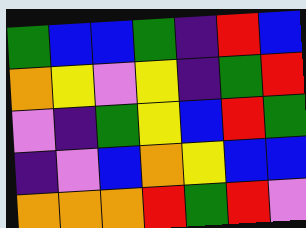[["green", "blue", "blue", "green", "indigo", "red", "blue"], ["orange", "yellow", "violet", "yellow", "indigo", "green", "red"], ["violet", "indigo", "green", "yellow", "blue", "red", "green"], ["indigo", "violet", "blue", "orange", "yellow", "blue", "blue"], ["orange", "orange", "orange", "red", "green", "red", "violet"]]